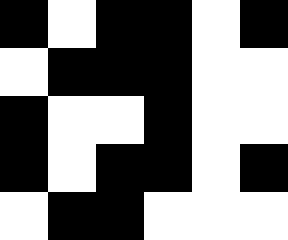[["black", "white", "black", "black", "white", "black"], ["white", "black", "black", "black", "white", "white"], ["black", "white", "white", "black", "white", "white"], ["black", "white", "black", "black", "white", "black"], ["white", "black", "black", "white", "white", "white"]]